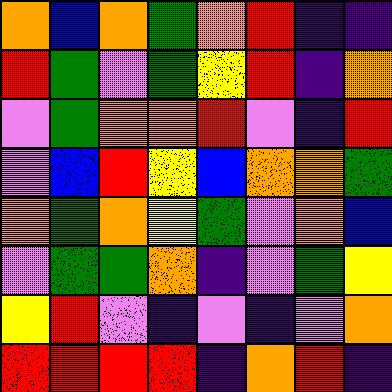[["orange", "blue", "orange", "green", "orange", "red", "indigo", "indigo"], ["red", "green", "violet", "green", "yellow", "red", "indigo", "orange"], ["violet", "green", "orange", "orange", "red", "violet", "indigo", "red"], ["violet", "blue", "red", "yellow", "blue", "orange", "orange", "green"], ["orange", "green", "orange", "yellow", "green", "violet", "orange", "blue"], ["violet", "green", "green", "orange", "indigo", "violet", "green", "yellow"], ["yellow", "red", "violet", "indigo", "violet", "indigo", "violet", "orange"], ["red", "red", "red", "red", "indigo", "orange", "red", "indigo"]]